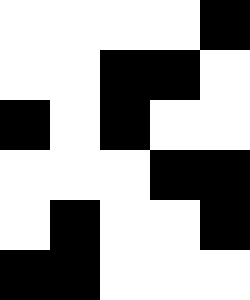[["white", "white", "white", "white", "black"], ["white", "white", "black", "black", "white"], ["black", "white", "black", "white", "white"], ["white", "white", "white", "black", "black"], ["white", "black", "white", "white", "black"], ["black", "black", "white", "white", "white"]]